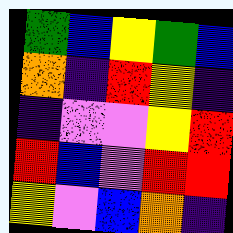[["green", "blue", "yellow", "green", "blue"], ["orange", "indigo", "red", "yellow", "indigo"], ["indigo", "violet", "violet", "yellow", "red"], ["red", "blue", "violet", "red", "red"], ["yellow", "violet", "blue", "orange", "indigo"]]